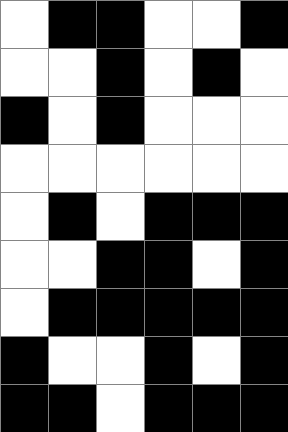[["white", "black", "black", "white", "white", "black"], ["white", "white", "black", "white", "black", "white"], ["black", "white", "black", "white", "white", "white"], ["white", "white", "white", "white", "white", "white"], ["white", "black", "white", "black", "black", "black"], ["white", "white", "black", "black", "white", "black"], ["white", "black", "black", "black", "black", "black"], ["black", "white", "white", "black", "white", "black"], ["black", "black", "white", "black", "black", "black"]]